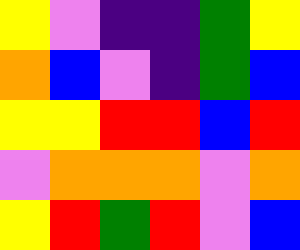[["yellow", "violet", "indigo", "indigo", "green", "yellow"], ["orange", "blue", "violet", "indigo", "green", "blue"], ["yellow", "yellow", "red", "red", "blue", "red"], ["violet", "orange", "orange", "orange", "violet", "orange"], ["yellow", "red", "green", "red", "violet", "blue"]]